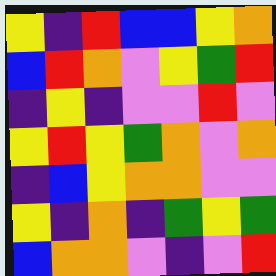[["yellow", "indigo", "red", "blue", "blue", "yellow", "orange"], ["blue", "red", "orange", "violet", "yellow", "green", "red"], ["indigo", "yellow", "indigo", "violet", "violet", "red", "violet"], ["yellow", "red", "yellow", "green", "orange", "violet", "orange"], ["indigo", "blue", "yellow", "orange", "orange", "violet", "violet"], ["yellow", "indigo", "orange", "indigo", "green", "yellow", "green"], ["blue", "orange", "orange", "violet", "indigo", "violet", "red"]]